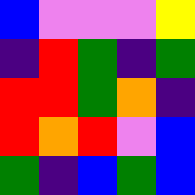[["blue", "violet", "violet", "violet", "yellow"], ["indigo", "red", "green", "indigo", "green"], ["red", "red", "green", "orange", "indigo"], ["red", "orange", "red", "violet", "blue"], ["green", "indigo", "blue", "green", "blue"]]